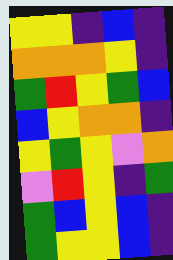[["yellow", "yellow", "indigo", "blue", "indigo"], ["orange", "orange", "orange", "yellow", "indigo"], ["green", "red", "yellow", "green", "blue"], ["blue", "yellow", "orange", "orange", "indigo"], ["yellow", "green", "yellow", "violet", "orange"], ["violet", "red", "yellow", "indigo", "green"], ["green", "blue", "yellow", "blue", "indigo"], ["green", "yellow", "yellow", "blue", "indigo"]]